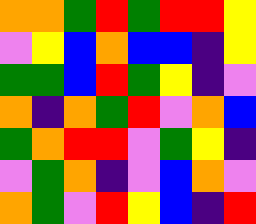[["orange", "orange", "green", "red", "green", "red", "red", "yellow"], ["violet", "yellow", "blue", "orange", "blue", "blue", "indigo", "yellow"], ["green", "green", "blue", "red", "green", "yellow", "indigo", "violet"], ["orange", "indigo", "orange", "green", "red", "violet", "orange", "blue"], ["green", "orange", "red", "red", "violet", "green", "yellow", "indigo"], ["violet", "green", "orange", "indigo", "violet", "blue", "orange", "violet"], ["orange", "green", "violet", "red", "yellow", "blue", "indigo", "red"]]